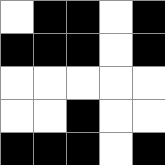[["white", "black", "black", "white", "black"], ["black", "black", "black", "white", "black"], ["white", "white", "white", "white", "white"], ["white", "white", "black", "white", "white"], ["black", "black", "black", "white", "black"]]